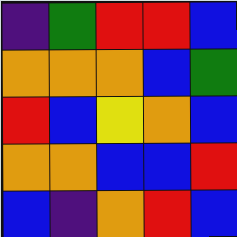[["indigo", "green", "red", "red", "blue"], ["orange", "orange", "orange", "blue", "green"], ["red", "blue", "yellow", "orange", "blue"], ["orange", "orange", "blue", "blue", "red"], ["blue", "indigo", "orange", "red", "blue"]]